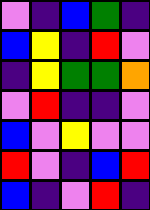[["violet", "indigo", "blue", "green", "indigo"], ["blue", "yellow", "indigo", "red", "violet"], ["indigo", "yellow", "green", "green", "orange"], ["violet", "red", "indigo", "indigo", "violet"], ["blue", "violet", "yellow", "violet", "violet"], ["red", "violet", "indigo", "blue", "red"], ["blue", "indigo", "violet", "red", "indigo"]]